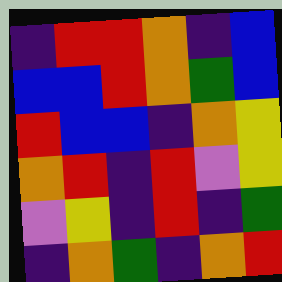[["indigo", "red", "red", "orange", "indigo", "blue"], ["blue", "blue", "red", "orange", "green", "blue"], ["red", "blue", "blue", "indigo", "orange", "yellow"], ["orange", "red", "indigo", "red", "violet", "yellow"], ["violet", "yellow", "indigo", "red", "indigo", "green"], ["indigo", "orange", "green", "indigo", "orange", "red"]]